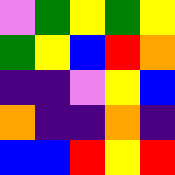[["violet", "green", "yellow", "green", "yellow"], ["green", "yellow", "blue", "red", "orange"], ["indigo", "indigo", "violet", "yellow", "blue"], ["orange", "indigo", "indigo", "orange", "indigo"], ["blue", "blue", "red", "yellow", "red"]]